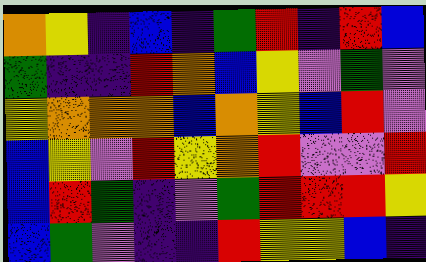[["orange", "yellow", "indigo", "blue", "indigo", "green", "red", "indigo", "red", "blue"], ["green", "indigo", "indigo", "red", "orange", "blue", "yellow", "violet", "green", "violet"], ["yellow", "orange", "orange", "orange", "blue", "orange", "yellow", "blue", "red", "violet"], ["blue", "yellow", "violet", "red", "yellow", "orange", "red", "violet", "violet", "red"], ["blue", "red", "green", "indigo", "violet", "green", "red", "red", "red", "yellow"], ["blue", "green", "violet", "indigo", "indigo", "red", "yellow", "yellow", "blue", "indigo"]]